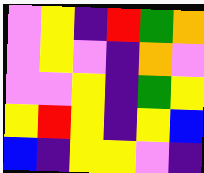[["violet", "yellow", "indigo", "red", "green", "orange"], ["violet", "yellow", "violet", "indigo", "orange", "violet"], ["violet", "violet", "yellow", "indigo", "green", "yellow"], ["yellow", "red", "yellow", "indigo", "yellow", "blue"], ["blue", "indigo", "yellow", "yellow", "violet", "indigo"]]